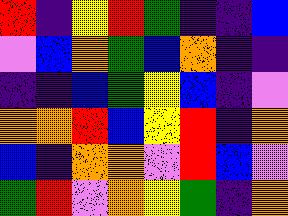[["red", "indigo", "yellow", "red", "green", "indigo", "indigo", "blue"], ["violet", "blue", "orange", "green", "blue", "orange", "indigo", "indigo"], ["indigo", "indigo", "blue", "green", "yellow", "blue", "indigo", "violet"], ["orange", "orange", "red", "blue", "yellow", "red", "indigo", "orange"], ["blue", "indigo", "orange", "orange", "violet", "red", "blue", "violet"], ["green", "red", "violet", "orange", "yellow", "green", "indigo", "orange"]]